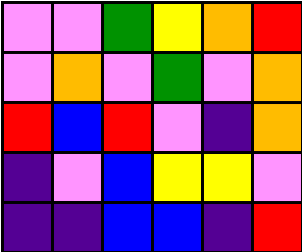[["violet", "violet", "green", "yellow", "orange", "red"], ["violet", "orange", "violet", "green", "violet", "orange"], ["red", "blue", "red", "violet", "indigo", "orange"], ["indigo", "violet", "blue", "yellow", "yellow", "violet"], ["indigo", "indigo", "blue", "blue", "indigo", "red"]]